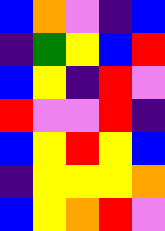[["blue", "orange", "violet", "indigo", "blue"], ["indigo", "green", "yellow", "blue", "red"], ["blue", "yellow", "indigo", "red", "violet"], ["red", "violet", "violet", "red", "indigo"], ["blue", "yellow", "red", "yellow", "blue"], ["indigo", "yellow", "yellow", "yellow", "orange"], ["blue", "yellow", "orange", "red", "violet"]]